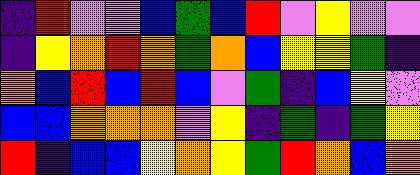[["indigo", "red", "violet", "violet", "blue", "green", "blue", "red", "violet", "yellow", "violet", "violet"], ["indigo", "yellow", "orange", "red", "orange", "green", "orange", "blue", "yellow", "yellow", "green", "indigo"], ["orange", "blue", "red", "blue", "red", "blue", "violet", "green", "indigo", "blue", "yellow", "violet"], ["blue", "blue", "orange", "orange", "orange", "violet", "yellow", "indigo", "green", "indigo", "green", "yellow"], ["red", "indigo", "blue", "blue", "yellow", "orange", "yellow", "green", "red", "orange", "blue", "orange"]]